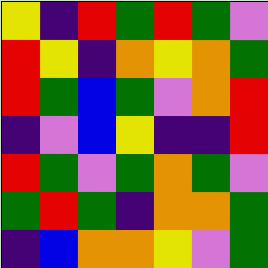[["yellow", "indigo", "red", "green", "red", "green", "violet"], ["red", "yellow", "indigo", "orange", "yellow", "orange", "green"], ["red", "green", "blue", "green", "violet", "orange", "red"], ["indigo", "violet", "blue", "yellow", "indigo", "indigo", "red"], ["red", "green", "violet", "green", "orange", "green", "violet"], ["green", "red", "green", "indigo", "orange", "orange", "green"], ["indigo", "blue", "orange", "orange", "yellow", "violet", "green"]]